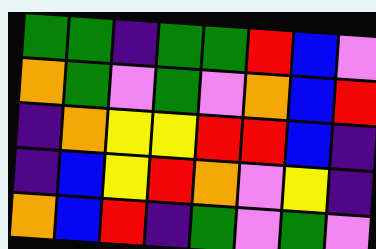[["green", "green", "indigo", "green", "green", "red", "blue", "violet"], ["orange", "green", "violet", "green", "violet", "orange", "blue", "red"], ["indigo", "orange", "yellow", "yellow", "red", "red", "blue", "indigo"], ["indigo", "blue", "yellow", "red", "orange", "violet", "yellow", "indigo"], ["orange", "blue", "red", "indigo", "green", "violet", "green", "violet"]]